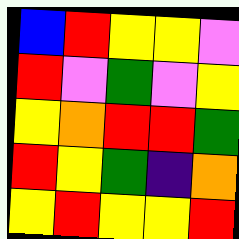[["blue", "red", "yellow", "yellow", "violet"], ["red", "violet", "green", "violet", "yellow"], ["yellow", "orange", "red", "red", "green"], ["red", "yellow", "green", "indigo", "orange"], ["yellow", "red", "yellow", "yellow", "red"]]